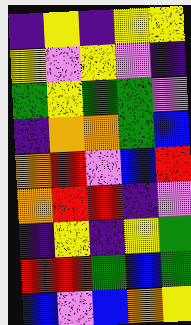[["indigo", "yellow", "indigo", "yellow", "yellow"], ["yellow", "violet", "yellow", "violet", "indigo"], ["green", "yellow", "green", "green", "violet"], ["indigo", "orange", "orange", "green", "blue"], ["orange", "red", "violet", "blue", "red"], ["orange", "red", "red", "indigo", "violet"], ["indigo", "yellow", "indigo", "yellow", "green"], ["red", "red", "green", "blue", "green"], ["blue", "violet", "blue", "orange", "yellow"]]